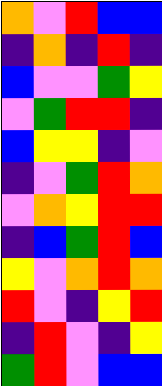[["orange", "violet", "red", "blue", "blue"], ["indigo", "orange", "indigo", "red", "indigo"], ["blue", "violet", "violet", "green", "yellow"], ["violet", "green", "red", "red", "indigo"], ["blue", "yellow", "yellow", "indigo", "violet"], ["indigo", "violet", "green", "red", "orange"], ["violet", "orange", "yellow", "red", "red"], ["indigo", "blue", "green", "red", "blue"], ["yellow", "violet", "orange", "red", "orange"], ["red", "violet", "indigo", "yellow", "red"], ["indigo", "red", "violet", "indigo", "yellow"], ["green", "red", "violet", "blue", "blue"]]